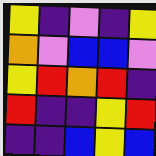[["yellow", "indigo", "violet", "indigo", "yellow"], ["orange", "violet", "blue", "blue", "violet"], ["yellow", "red", "orange", "red", "indigo"], ["red", "indigo", "indigo", "yellow", "red"], ["indigo", "indigo", "blue", "yellow", "blue"]]